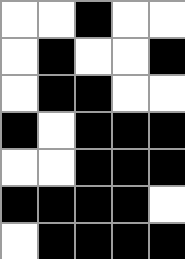[["white", "white", "black", "white", "white"], ["white", "black", "white", "white", "black"], ["white", "black", "black", "white", "white"], ["black", "white", "black", "black", "black"], ["white", "white", "black", "black", "black"], ["black", "black", "black", "black", "white"], ["white", "black", "black", "black", "black"]]